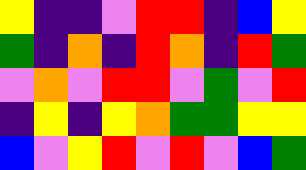[["yellow", "indigo", "indigo", "violet", "red", "red", "indigo", "blue", "yellow"], ["green", "indigo", "orange", "indigo", "red", "orange", "indigo", "red", "green"], ["violet", "orange", "violet", "red", "red", "violet", "green", "violet", "red"], ["indigo", "yellow", "indigo", "yellow", "orange", "green", "green", "yellow", "yellow"], ["blue", "violet", "yellow", "red", "violet", "red", "violet", "blue", "green"]]